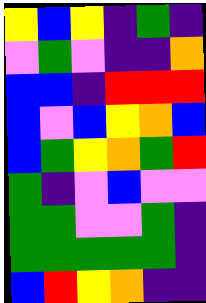[["yellow", "blue", "yellow", "indigo", "green", "indigo"], ["violet", "green", "violet", "indigo", "indigo", "orange"], ["blue", "blue", "indigo", "red", "red", "red"], ["blue", "violet", "blue", "yellow", "orange", "blue"], ["blue", "green", "yellow", "orange", "green", "red"], ["green", "indigo", "violet", "blue", "violet", "violet"], ["green", "green", "violet", "violet", "green", "indigo"], ["green", "green", "green", "green", "green", "indigo"], ["blue", "red", "yellow", "orange", "indigo", "indigo"]]